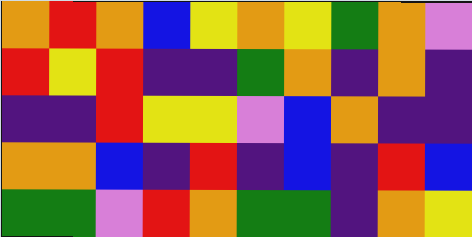[["orange", "red", "orange", "blue", "yellow", "orange", "yellow", "green", "orange", "violet"], ["red", "yellow", "red", "indigo", "indigo", "green", "orange", "indigo", "orange", "indigo"], ["indigo", "indigo", "red", "yellow", "yellow", "violet", "blue", "orange", "indigo", "indigo"], ["orange", "orange", "blue", "indigo", "red", "indigo", "blue", "indigo", "red", "blue"], ["green", "green", "violet", "red", "orange", "green", "green", "indigo", "orange", "yellow"]]